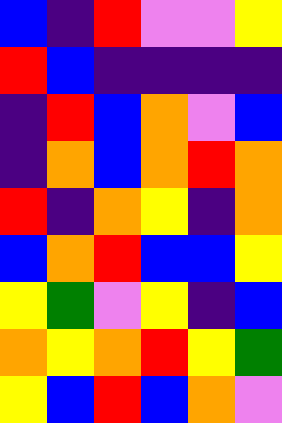[["blue", "indigo", "red", "violet", "violet", "yellow"], ["red", "blue", "indigo", "indigo", "indigo", "indigo"], ["indigo", "red", "blue", "orange", "violet", "blue"], ["indigo", "orange", "blue", "orange", "red", "orange"], ["red", "indigo", "orange", "yellow", "indigo", "orange"], ["blue", "orange", "red", "blue", "blue", "yellow"], ["yellow", "green", "violet", "yellow", "indigo", "blue"], ["orange", "yellow", "orange", "red", "yellow", "green"], ["yellow", "blue", "red", "blue", "orange", "violet"]]